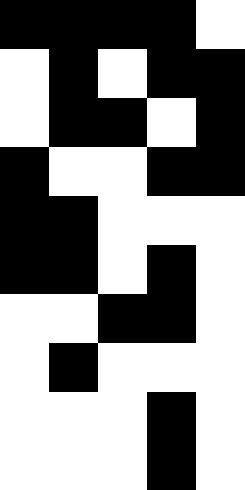[["black", "black", "black", "black", "white"], ["white", "black", "white", "black", "black"], ["white", "black", "black", "white", "black"], ["black", "white", "white", "black", "black"], ["black", "black", "white", "white", "white"], ["black", "black", "white", "black", "white"], ["white", "white", "black", "black", "white"], ["white", "black", "white", "white", "white"], ["white", "white", "white", "black", "white"], ["white", "white", "white", "black", "white"]]